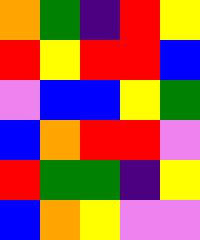[["orange", "green", "indigo", "red", "yellow"], ["red", "yellow", "red", "red", "blue"], ["violet", "blue", "blue", "yellow", "green"], ["blue", "orange", "red", "red", "violet"], ["red", "green", "green", "indigo", "yellow"], ["blue", "orange", "yellow", "violet", "violet"]]